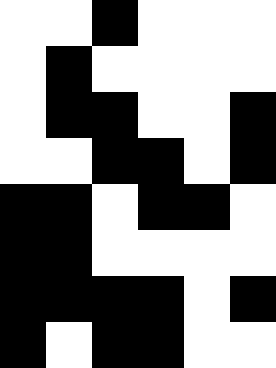[["white", "white", "black", "white", "white", "white"], ["white", "black", "white", "white", "white", "white"], ["white", "black", "black", "white", "white", "black"], ["white", "white", "black", "black", "white", "black"], ["black", "black", "white", "black", "black", "white"], ["black", "black", "white", "white", "white", "white"], ["black", "black", "black", "black", "white", "black"], ["black", "white", "black", "black", "white", "white"]]